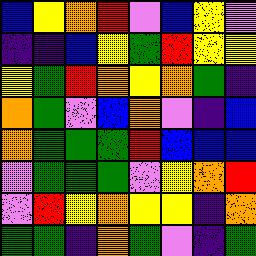[["blue", "yellow", "orange", "red", "violet", "blue", "yellow", "violet"], ["indigo", "indigo", "blue", "yellow", "green", "red", "yellow", "yellow"], ["yellow", "green", "red", "orange", "yellow", "orange", "green", "indigo"], ["orange", "green", "violet", "blue", "orange", "violet", "indigo", "blue"], ["orange", "green", "green", "green", "red", "blue", "blue", "blue"], ["violet", "green", "green", "green", "violet", "yellow", "orange", "red"], ["violet", "red", "yellow", "orange", "yellow", "yellow", "indigo", "orange"], ["green", "green", "indigo", "orange", "green", "violet", "indigo", "green"]]